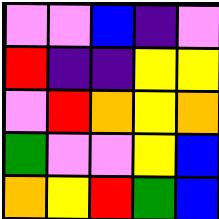[["violet", "violet", "blue", "indigo", "violet"], ["red", "indigo", "indigo", "yellow", "yellow"], ["violet", "red", "orange", "yellow", "orange"], ["green", "violet", "violet", "yellow", "blue"], ["orange", "yellow", "red", "green", "blue"]]